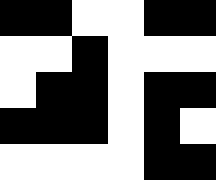[["black", "black", "white", "white", "black", "black"], ["white", "white", "black", "white", "white", "white"], ["white", "black", "black", "white", "black", "black"], ["black", "black", "black", "white", "black", "white"], ["white", "white", "white", "white", "black", "black"]]